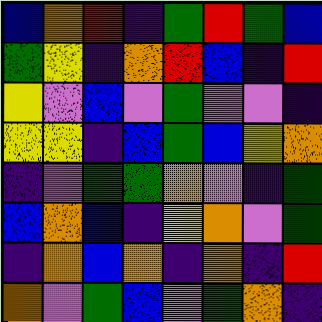[["blue", "orange", "red", "indigo", "green", "red", "green", "blue"], ["green", "yellow", "indigo", "orange", "red", "blue", "indigo", "red"], ["yellow", "violet", "blue", "violet", "green", "violet", "violet", "indigo"], ["yellow", "yellow", "indigo", "blue", "green", "blue", "yellow", "orange"], ["indigo", "violet", "green", "green", "orange", "violet", "indigo", "green"], ["blue", "orange", "blue", "indigo", "yellow", "orange", "violet", "green"], ["indigo", "orange", "blue", "orange", "indigo", "orange", "indigo", "red"], ["orange", "violet", "green", "blue", "violet", "green", "orange", "indigo"]]